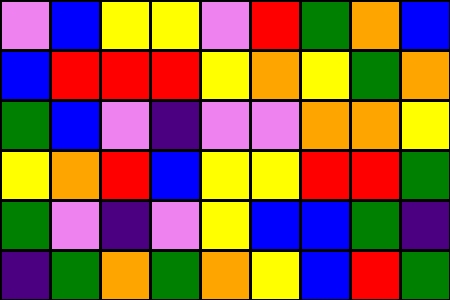[["violet", "blue", "yellow", "yellow", "violet", "red", "green", "orange", "blue"], ["blue", "red", "red", "red", "yellow", "orange", "yellow", "green", "orange"], ["green", "blue", "violet", "indigo", "violet", "violet", "orange", "orange", "yellow"], ["yellow", "orange", "red", "blue", "yellow", "yellow", "red", "red", "green"], ["green", "violet", "indigo", "violet", "yellow", "blue", "blue", "green", "indigo"], ["indigo", "green", "orange", "green", "orange", "yellow", "blue", "red", "green"]]